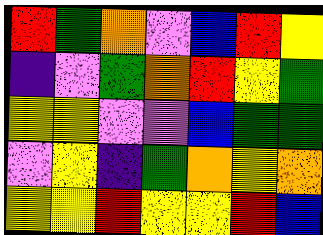[["red", "green", "orange", "violet", "blue", "red", "yellow"], ["indigo", "violet", "green", "orange", "red", "yellow", "green"], ["yellow", "yellow", "violet", "violet", "blue", "green", "green"], ["violet", "yellow", "indigo", "green", "orange", "yellow", "orange"], ["yellow", "yellow", "red", "yellow", "yellow", "red", "blue"]]